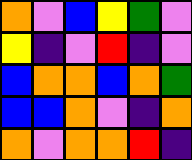[["orange", "violet", "blue", "yellow", "green", "violet"], ["yellow", "indigo", "violet", "red", "indigo", "violet"], ["blue", "orange", "orange", "blue", "orange", "green"], ["blue", "blue", "orange", "violet", "indigo", "orange"], ["orange", "violet", "orange", "orange", "red", "indigo"]]